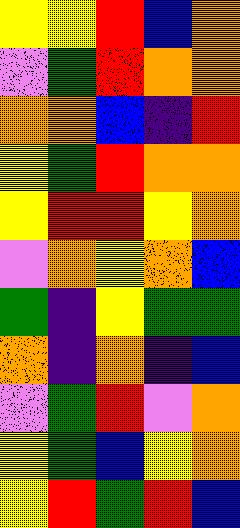[["yellow", "yellow", "red", "blue", "orange"], ["violet", "green", "red", "orange", "orange"], ["orange", "orange", "blue", "indigo", "red"], ["yellow", "green", "red", "orange", "orange"], ["yellow", "red", "red", "yellow", "orange"], ["violet", "orange", "yellow", "orange", "blue"], ["green", "indigo", "yellow", "green", "green"], ["orange", "indigo", "orange", "indigo", "blue"], ["violet", "green", "red", "violet", "orange"], ["yellow", "green", "blue", "yellow", "orange"], ["yellow", "red", "green", "red", "blue"]]